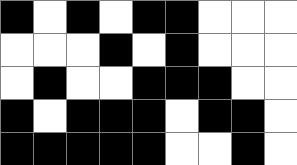[["black", "white", "black", "white", "black", "black", "white", "white", "white"], ["white", "white", "white", "black", "white", "black", "white", "white", "white"], ["white", "black", "white", "white", "black", "black", "black", "white", "white"], ["black", "white", "black", "black", "black", "white", "black", "black", "white"], ["black", "black", "black", "black", "black", "white", "white", "black", "white"]]